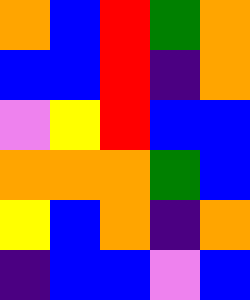[["orange", "blue", "red", "green", "orange"], ["blue", "blue", "red", "indigo", "orange"], ["violet", "yellow", "red", "blue", "blue"], ["orange", "orange", "orange", "green", "blue"], ["yellow", "blue", "orange", "indigo", "orange"], ["indigo", "blue", "blue", "violet", "blue"]]